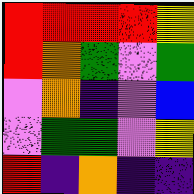[["red", "red", "red", "red", "yellow"], ["red", "orange", "green", "violet", "green"], ["violet", "orange", "indigo", "violet", "blue"], ["violet", "green", "green", "violet", "yellow"], ["red", "indigo", "orange", "indigo", "indigo"]]